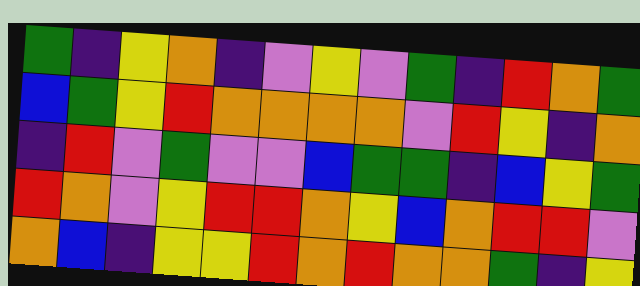[["green", "indigo", "yellow", "orange", "indigo", "violet", "yellow", "violet", "green", "indigo", "red", "orange", "green"], ["blue", "green", "yellow", "red", "orange", "orange", "orange", "orange", "violet", "red", "yellow", "indigo", "orange"], ["indigo", "red", "violet", "green", "violet", "violet", "blue", "green", "green", "indigo", "blue", "yellow", "green"], ["red", "orange", "violet", "yellow", "red", "red", "orange", "yellow", "blue", "orange", "red", "red", "violet"], ["orange", "blue", "indigo", "yellow", "yellow", "red", "orange", "red", "orange", "orange", "green", "indigo", "yellow"]]